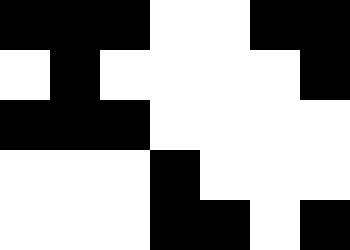[["black", "black", "black", "white", "white", "black", "black"], ["white", "black", "white", "white", "white", "white", "black"], ["black", "black", "black", "white", "white", "white", "white"], ["white", "white", "white", "black", "white", "white", "white"], ["white", "white", "white", "black", "black", "white", "black"]]